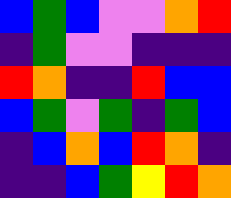[["blue", "green", "blue", "violet", "violet", "orange", "red"], ["indigo", "green", "violet", "violet", "indigo", "indigo", "indigo"], ["red", "orange", "indigo", "indigo", "red", "blue", "blue"], ["blue", "green", "violet", "green", "indigo", "green", "blue"], ["indigo", "blue", "orange", "blue", "red", "orange", "indigo"], ["indigo", "indigo", "blue", "green", "yellow", "red", "orange"]]